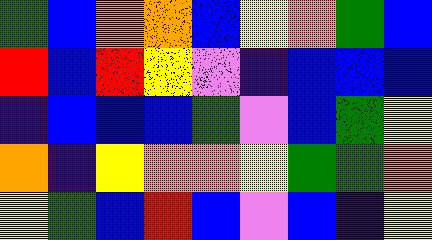[["green", "blue", "orange", "orange", "blue", "yellow", "orange", "green", "blue"], ["red", "blue", "red", "yellow", "violet", "indigo", "blue", "blue", "blue"], ["indigo", "blue", "blue", "blue", "green", "violet", "blue", "green", "yellow"], ["orange", "indigo", "yellow", "orange", "orange", "yellow", "green", "green", "orange"], ["yellow", "green", "blue", "red", "blue", "violet", "blue", "indigo", "yellow"]]